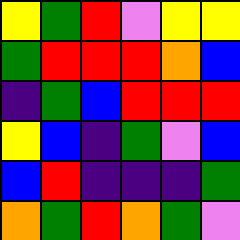[["yellow", "green", "red", "violet", "yellow", "yellow"], ["green", "red", "red", "red", "orange", "blue"], ["indigo", "green", "blue", "red", "red", "red"], ["yellow", "blue", "indigo", "green", "violet", "blue"], ["blue", "red", "indigo", "indigo", "indigo", "green"], ["orange", "green", "red", "orange", "green", "violet"]]